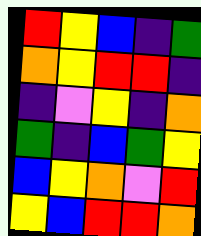[["red", "yellow", "blue", "indigo", "green"], ["orange", "yellow", "red", "red", "indigo"], ["indigo", "violet", "yellow", "indigo", "orange"], ["green", "indigo", "blue", "green", "yellow"], ["blue", "yellow", "orange", "violet", "red"], ["yellow", "blue", "red", "red", "orange"]]